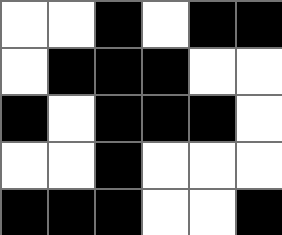[["white", "white", "black", "white", "black", "black"], ["white", "black", "black", "black", "white", "white"], ["black", "white", "black", "black", "black", "white"], ["white", "white", "black", "white", "white", "white"], ["black", "black", "black", "white", "white", "black"]]